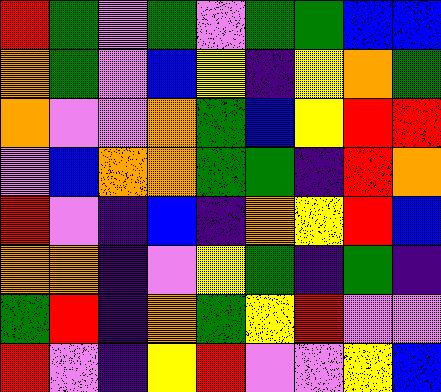[["red", "green", "violet", "green", "violet", "green", "green", "blue", "blue"], ["orange", "green", "violet", "blue", "yellow", "indigo", "yellow", "orange", "green"], ["orange", "violet", "violet", "orange", "green", "blue", "yellow", "red", "red"], ["violet", "blue", "orange", "orange", "green", "green", "indigo", "red", "orange"], ["red", "violet", "indigo", "blue", "indigo", "orange", "yellow", "red", "blue"], ["orange", "orange", "indigo", "violet", "yellow", "green", "indigo", "green", "indigo"], ["green", "red", "indigo", "orange", "green", "yellow", "red", "violet", "violet"], ["red", "violet", "indigo", "yellow", "red", "violet", "violet", "yellow", "blue"]]